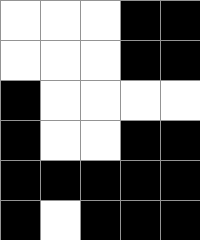[["white", "white", "white", "black", "black"], ["white", "white", "white", "black", "black"], ["black", "white", "white", "white", "white"], ["black", "white", "white", "black", "black"], ["black", "black", "black", "black", "black"], ["black", "white", "black", "black", "black"]]